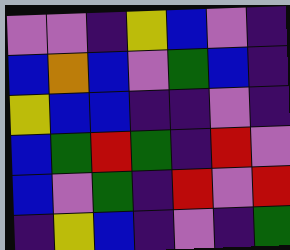[["violet", "violet", "indigo", "yellow", "blue", "violet", "indigo"], ["blue", "orange", "blue", "violet", "green", "blue", "indigo"], ["yellow", "blue", "blue", "indigo", "indigo", "violet", "indigo"], ["blue", "green", "red", "green", "indigo", "red", "violet"], ["blue", "violet", "green", "indigo", "red", "violet", "red"], ["indigo", "yellow", "blue", "indigo", "violet", "indigo", "green"]]